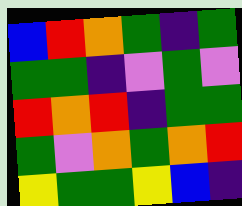[["blue", "red", "orange", "green", "indigo", "green"], ["green", "green", "indigo", "violet", "green", "violet"], ["red", "orange", "red", "indigo", "green", "green"], ["green", "violet", "orange", "green", "orange", "red"], ["yellow", "green", "green", "yellow", "blue", "indigo"]]